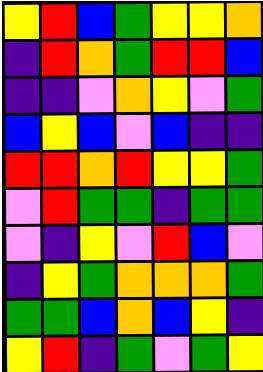[["yellow", "red", "blue", "green", "yellow", "yellow", "orange"], ["indigo", "red", "orange", "green", "red", "red", "blue"], ["indigo", "indigo", "violet", "orange", "yellow", "violet", "green"], ["blue", "yellow", "blue", "violet", "blue", "indigo", "indigo"], ["red", "red", "orange", "red", "yellow", "yellow", "green"], ["violet", "red", "green", "green", "indigo", "green", "green"], ["violet", "indigo", "yellow", "violet", "red", "blue", "violet"], ["indigo", "yellow", "green", "orange", "orange", "orange", "green"], ["green", "green", "blue", "orange", "blue", "yellow", "indigo"], ["yellow", "red", "indigo", "green", "violet", "green", "yellow"]]